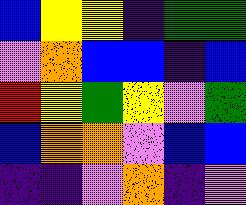[["blue", "yellow", "yellow", "indigo", "green", "green"], ["violet", "orange", "blue", "blue", "indigo", "blue"], ["red", "yellow", "green", "yellow", "violet", "green"], ["blue", "orange", "orange", "violet", "blue", "blue"], ["indigo", "indigo", "violet", "orange", "indigo", "violet"]]